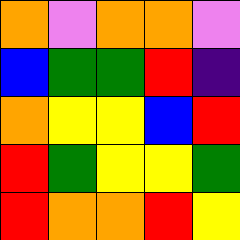[["orange", "violet", "orange", "orange", "violet"], ["blue", "green", "green", "red", "indigo"], ["orange", "yellow", "yellow", "blue", "red"], ["red", "green", "yellow", "yellow", "green"], ["red", "orange", "orange", "red", "yellow"]]